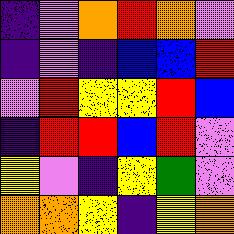[["indigo", "violet", "orange", "red", "orange", "violet"], ["indigo", "violet", "indigo", "blue", "blue", "red"], ["violet", "red", "yellow", "yellow", "red", "blue"], ["indigo", "red", "red", "blue", "red", "violet"], ["yellow", "violet", "indigo", "yellow", "green", "violet"], ["orange", "orange", "yellow", "indigo", "yellow", "orange"]]